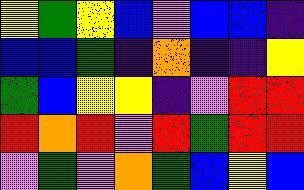[["yellow", "green", "yellow", "blue", "violet", "blue", "blue", "indigo"], ["blue", "blue", "green", "indigo", "orange", "indigo", "indigo", "yellow"], ["green", "blue", "yellow", "yellow", "indigo", "violet", "red", "red"], ["red", "orange", "red", "violet", "red", "green", "red", "red"], ["violet", "green", "violet", "orange", "green", "blue", "yellow", "blue"]]